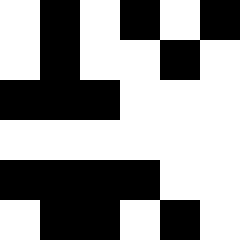[["white", "black", "white", "black", "white", "black"], ["white", "black", "white", "white", "black", "white"], ["black", "black", "black", "white", "white", "white"], ["white", "white", "white", "white", "white", "white"], ["black", "black", "black", "black", "white", "white"], ["white", "black", "black", "white", "black", "white"]]